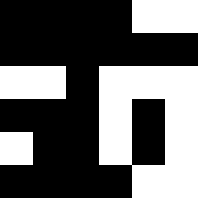[["black", "black", "black", "black", "white", "white"], ["black", "black", "black", "black", "black", "black"], ["white", "white", "black", "white", "white", "white"], ["black", "black", "black", "white", "black", "white"], ["white", "black", "black", "white", "black", "white"], ["black", "black", "black", "black", "white", "white"]]